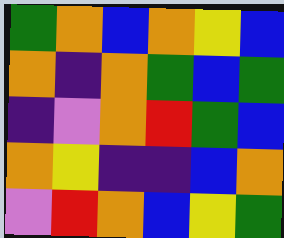[["green", "orange", "blue", "orange", "yellow", "blue"], ["orange", "indigo", "orange", "green", "blue", "green"], ["indigo", "violet", "orange", "red", "green", "blue"], ["orange", "yellow", "indigo", "indigo", "blue", "orange"], ["violet", "red", "orange", "blue", "yellow", "green"]]